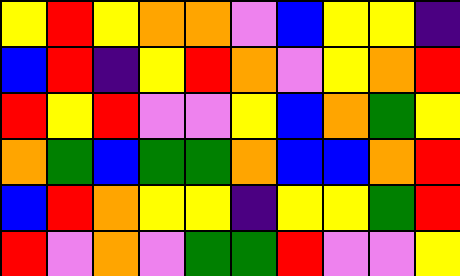[["yellow", "red", "yellow", "orange", "orange", "violet", "blue", "yellow", "yellow", "indigo"], ["blue", "red", "indigo", "yellow", "red", "orange", "violet", "yellow", "orange", "red"], ["red", "yellow", "red", "violet", "violet", "yellow", "blue", "orange", "green", "yellow"], ["orange", "green", "blue", "green", "green", "orange", "blue", "blue", "orange", "red"], ["blue", "red", "orange", "yellow", "yellow", "indigo", "yellow", "yellow", "green", "red"], ["red", "violet", "orange", "violet", "green", "green", "red", "violet", "violet", "yellow"]]